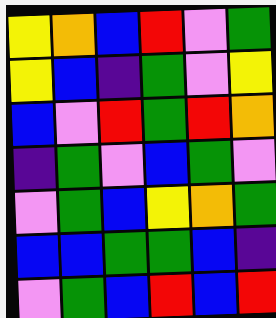[["yellow", "orange", "blue", "red", "violet", "green"], ["yellow", "blue", "indigo", "green", "violet", "yellow"], ["blue", "violet", "red", "green", "red", "orange"], ["indigo", "green", "violet", "blue", "green", "violet"], ["violet", "green", "blue", "yellow", "orange", "green"], ["blue", "blue", "green", "green", "blue", "indigo"], ["violet", "green", "blue", "red", "blue", "red"]]